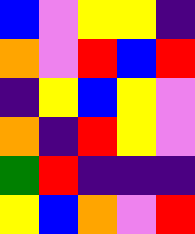[["blue", "violet", "yellow", "yellow", "indigo"], ["orange", "violet", "red", "blue", "red"], ["indigo", "yellow", "blue", "yellow", "violet"], ["orange", "indigo", "red", "yellow", "violet"], ["green", "red", "indigo", "indigo", "indigo"], ["yellow", "blue", "orange", "violet", "red"]]